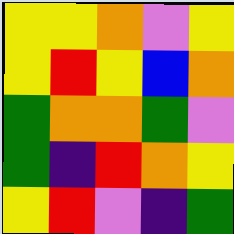[["yellow", "yellow", "orange", "violet", "yellow"], ["yellow", "red", "yellow", "blue", "orange"], ["green", "orange", "orange", "green", "violet"], ["green", "indigo", "red", "orange", "yellow"], ["yellow", "red", "violet", "indigo", "green"]]